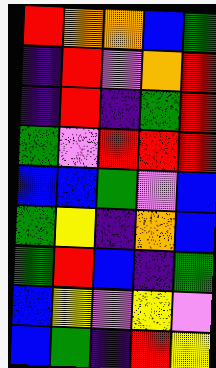[["red", "orange", "orange", "blue", "green"], ["indigo", "red", "violet", "orange", "red"], ["indigo", "red", "indigo", "green", "red"], ["green", "violet", "red", "red", "red"], ["blue", "blue", "green", "violet", "blue"], ["green", "yellow", "indigo", "orange", "blue"], ["green", "red", "blue", "indigo", "green"], ["blue", "yellow", "violet", "yellow", "violet"], ["blue", "green", "indigo", "red", "yellow"]]